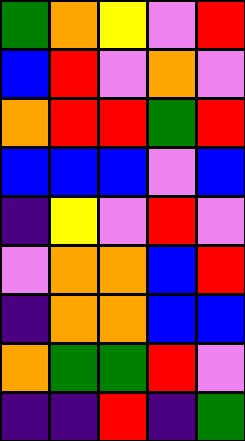[["green", "orange", "yellow", "violet", "red"], ["blue", "red", "violet", "orange", "violet"], ["orange", "red", "red", "green", "red"], ["blue", "blue", "blue", "violet", "blue"], ["indigo", "yellow", "violet", "red", "violet"], ["violet", "orange", "orange", "blue", "red"], ["indigo", "orange", "orange", "blue", "blue"], ["orange", "green", "green", "red", "violet"], ["indigo", "indigo", "red", "indigo", "green"]]